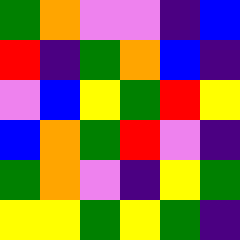[["green", "orange", "violet", "violet", "indigo", "blue"], ["red", "indigo", "green", "orange", "blue", "indigo"], ["violet", "blue", "yellow", "green", "red", "yellow"], ["blue", "orange", "green", "red", "violet", "indigo"], ["green", "orange", "violet", "indigo", "yellow", "green"], ["yellow", "yellow", "green", "yellow", "green", "indigo"]]